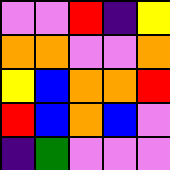[["violet", "violet", "red", "indigo", "yellow"], ["orange", "orange", "violet", "violet", "orange"], ["yellow", "blue", "orange", "orange", "red"], ["red", "blue", "orange", "blue", "violet"], ["indigo", "green", "violet", "violet", "violet"]]